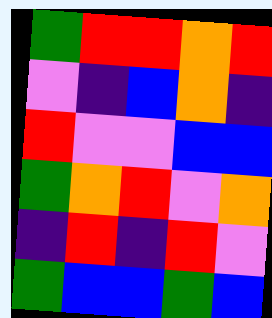[["green", "red", "red", "orange", "red"], ["violet", "indigo", "blue", "orange", "indigo"], ["red", "violet", "violet", "blue", "blue"], ["green", "orange", "red", "violet", "orange"], ["indigo", "red", "indigo", "red", "violet"], ["green", "blue", "blue", "green", "blue"]]